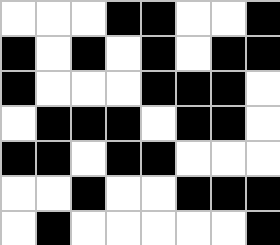[["white", "white", "white", "black", "black", "white", "white", "black"], ["black", "white", "black", "white", "black", "white", "black", "black"], ["black", "white", "white", "white", "black", "black", "black", "white"], ["white", "black", "black", "black", "white", "black", "black", "white"], ["black", "black", "white", "black", "black", "white", "white", "white"], ["white", "white", "black", "white", "white", "black", "black", "black"], ["white", "black", "white", "white", "white", "white", "white", "black"]]